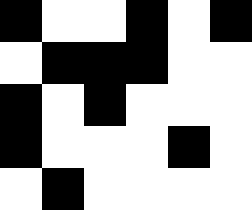[["black", "white", "white", "black", "white", "black"], ["white", "black", "black", "black", "white", "white"], ["black", "white", "black", "white", "white", "white"], ["black", "white", "white", "white", "black", "white"], ["white", "black", "white", "white", "white", "white"]]